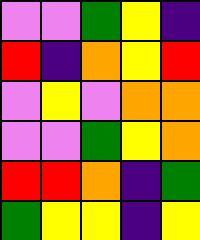[["violet", "violet", "green", "yellow", "indigo"], ["red", "indigo", "orange", "yellow", "red"], ["violet", "yellow", "violet", "orange", "orange"], ["violet", "violet", "green", "yellow", "orange"], ["red", "red", "orange", "indigo", "green"], ["green", "yellow", "yellow", "indigo", "yellow"]]